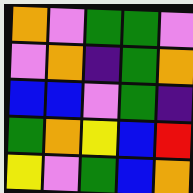[["orange", "violet", "green", "green", "violet"], ["violet", "orange", "indigo", "green", "orange"], ["blue", "blue", "violet", "green", "indigo"], ["green", "orange", "yellow", "blue", "red"], ["yellow", "violet", "green", "blue", "orange"]]